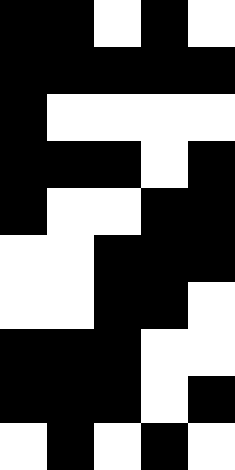[["black", "black", "white", "black", "white"], ["black", "black", "black", "black", "black"], ["black", "white", "white", "white", "white"], ["black", "black", "black", "white", "black"], ["black", "white", "white", "black", "black"], ["white", "white", "black", "black", "black"], ["white", "white", "black", "black", "white"], ["black", "black", "black", "white", "white"], ["black", "black", "black", "white", "black"], ["white", "black", "white", "black", "white"]]